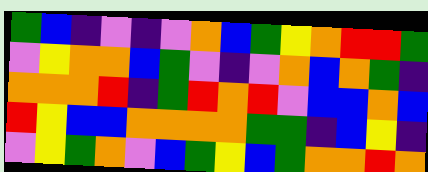[["green", "blue", "indigo", "violet", "indigo", "violet", "orange", "blue", "green", "yellow", "orange", "red", "red", "green"], ["violet", "yellow", "orange", "orange", "blue", "green", "violet", "indigo", "violet", "orange", "blue", "orange", "green", "indigo"], ["orange", "orange", "orange", "red", "indigo", "green", "red", "orange", "red", "violet", "blue", "blue", "orange", "blue"], ["red", "yellow", "blue", "blue", "orange", "orange", "orange", "orange", "green", "green", "indigo", "blue", "yellow", "indigo"], ["violet", "yellow", "green", "orange", "violet", "blue", "green", "yellow", "blue", "green", "orange", "orange", "red", "orange"]]